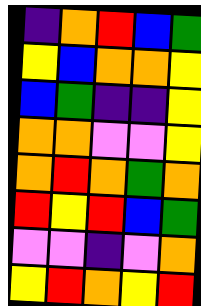[["indigo", "orange", "red", "blue", "green"], ["yellow", "blue", "orange", "orange", "yellow"], ["blue", "green", "indigo", "indigo", "yellow"], ["orange", "orange", "violet", "violet", "yellow"], ["orange", "red", "orange", "green", "orange"], ["red", "yellow", "red", "blue", "green"], ["violet", "violet", "indigo", "violet", "orange"], ["yellow", "red", "orange", "yellow", "red"]]